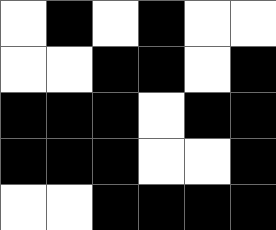[["white", "black", "white", "black", "white", "white"], ["white", "white", "black", "black", "white", "black"], ["black", "black", "black", "white", "black", "black"], ["black", "black", "black", "white", "white", "black"], ["white", "white", "black", "black", "black", "black"]]